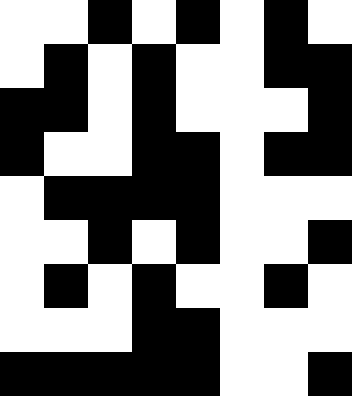[["white", "white", "black", "white", "black", "white", "black", "white"], ["white", "black", "white", "black", "white", "white", "black", "black"], ["black", "black", "white", "black", "white", "white", "white", "black"], ["black", "white", "white", "black", "black", "white", "black", "black"], ["white", "black", "black", "black", "black", "white", "white", "white"], ["white", "white", "black", "white", "black", "white", "white", "black"], ["white", "black", "white", "black", "white", "white", "black", "white"], ["white", "white", "white", "black", "black", "white", "white", "white"], ["black", "black", "black", "black", "black", "white", "white", "black"]]